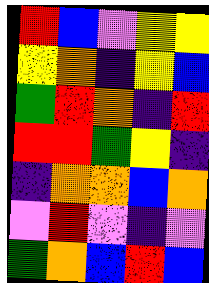[["red", "blue", "violet", "yellow", "yellow"], ["yellow", "orange", "indigo", "yellow", "blue"], ["green", "red", "orange", "indigo", "red"], ["red", "red", "green", "yellow", "indigo"], ["indigo", "orange", "orange", "blue", "orange"], ["violet", "red", "violet", "indigo", "violet"], ["green", "orange", "blue", "red", "blue"]]